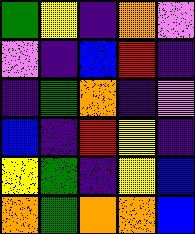[["green", "yellow", "indigo", "orange", "violet"], ["violet", "indigo", "blue", "red", "indigo"], ["indigo", "green", "orange", "indigo", "violet"], ["blue", "indigo", "red", "yellow", "indigo"], ["yellow", "green", "indigo", "yellow", "blue"], ["orange", "green", "orange", "orange", "blue"]]